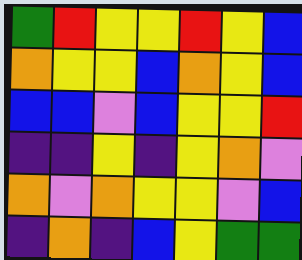[["green", "red", "yellow", "yellow", "red", "yellow", "blue"], ["orange", "yellow", "yellow", "blue", "orange", "yellow", "blue"], ["blue", "blue", "violet", "blue", "yellow", "yellow", "red"], ["indigo", "indigo", "yellow", "indigo", "yellow", "orange", "violet"], ["orange", "violet", "orange", "yellow", "yellow", "violet", "blue"], ["indigo", "orange", "indigo", "blue", "yellow", "green", "green"]]